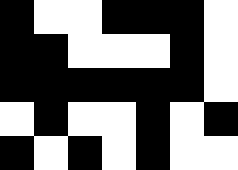[["black", "white", "white", "black", "black", "black", "white"], ["black", "black", "white", "white", "white", "black", "white"], ["black", "black", "black", "black", "black", "black", "white"], ["white", "black", "white", "white", "black", "white", "black"], ["black", "white", "black", "white", "black", "white", "white"]]